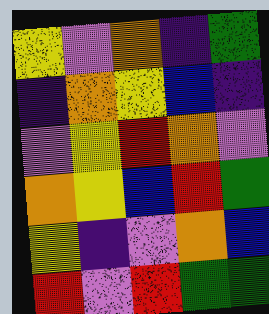[["yellow", "violet", "orange", "indigo", "green"], ["indigo", "orange", "yellow", "blue", "indigo"], ["violet", "yellow", "red", "orange", "violet"], ["orange", "yellow", "blue", "red", "green"], ["yellow", "indigo", "violet", "orange", "blue"], ["red", "violet", "red", "green", "green"]]